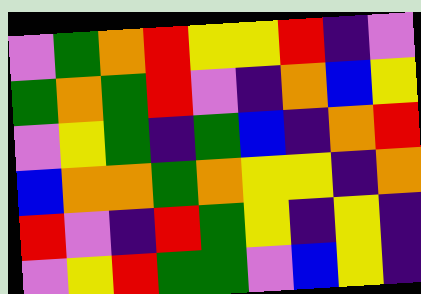[["violet", "green", "orange", "red", "yellow", "yellow", "red", "indigo", "violet"], ["green", "orange", "green", "red", "violet", "indigo", "orange", "blue", "yellow"], ["violet", "yellow", "green", "indigo", "green", "blue", "indigo", "orange", "red"], ["blue", "orange", "orange", "green", "orange", "yellow", "yellow", "indigo", "orange"], ["red", "violet", "indigo", "red", "green", "yellow", "indigo", "yellow", "indigo"], ["violet", "yellow", "red", "green", "green", "violet", "blue", "yellow", "indigo"]]